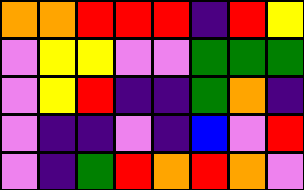[["orange", "orange", "red", "red", "red", "indigo", "red", "yellow"], ["violet", "yellow", "yellow", "violet", "violet", "green", "green", "green"], ["violet", "yellow", "red", "indigo", "indigo", "green", "orange", "indigo"], ["violet", "indigo", "indigo", "violet", "indigo", "blue", "violet", "red"], ["violet", "indigo", "green", "red", "orange", "red", "orange", "violet"]]